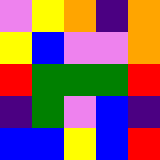[["violet", "yellow", "orange", "indigo", "orange"], ["yellow", "blue", "violet", "violet", "orange"], ["red", "green", "green", "green", "red"], ["indigo", "green", "violet", "blue", "indigo"], ["blue", "blue", "yellow", "blue", "red"]]